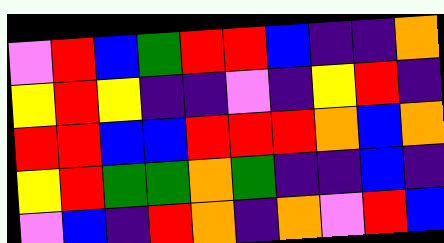[["violet", "red", "blue", "green", "red", "red", "blue", "indigo", "indigo", "orange"], ["yellow", "red", "yellow", "indigo", "indigo", "violet", "indigo", "yellow", "red", "indigo"], ["red", "red", "blue", "blue", "red", "red", "red", "orange", "blue", "orange"], ["yellow", "red", "green", "green", "orange", "green", "indigo", "indigo", "blue", "indigo"], ["violet", "blue", "indigo", "red", "orange", "indigo", "orange", "violet", "red", "blue"]]